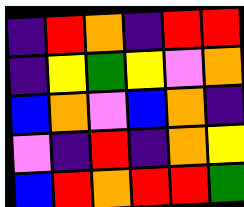[["indigo", "red", "orange", "indigo", "red", "red"], ["indigo", "yellow", "green", "yellow", "violet", "orange"], ["blue", "orange", "violet", "blue", "orange", "indigo"], ["violet", "indigo", "red", "indigo", "orange", "yellow"], ["blue", "red", "orange", "red", "red", "green"]]